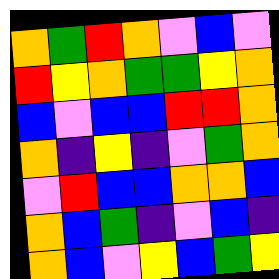[["orange", "green", "red", "orange", "violet", "blue", "violet"], ["red", "yellow", "orange", "green", "green", "yellow", "orange"], ["blue", "violet", "blue", "blue", "red", "red", "orange"], ["orange", "indigo", "yellow", "indigo", "violet", "green", "orange"], ["violet", "red", "blue", "blue", "orange", "orange", "blue"], ["orange", "blue", "green", "indigo", "violet", "blue", "indigo"], ["orange", "blue", "violet", "yellow", "blue", "green", "yellow"]]